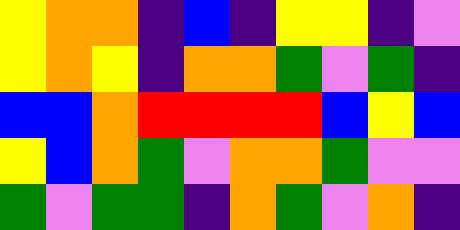[["yellow", "orange", "orange", "indigo", "blue", "indigo", "yellow", "yellow", "indigo", "violet"], ["yellow", "orange", "yellow", "indigo", "orange", "orange", "green", "violet", "green", "indigo"], ["blue", "blue", "orange", "red", "red", "red", "red", "blue", "yellow", "blue"], ["yellow", "blue", "orange", "green", "violet", "orange", "orange", "green", "violet", "violet"], ["green", "violet", "green", "green", "indigo", "orange", "green", "violet", "orange", "indigo"]]